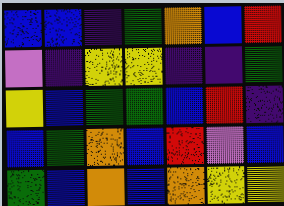[["blue", "blue", "indigo", "green", "orange", "blue", "red"], ["violet", "indigo", "yellow", "yellow", "indigo", "indigo", "green"], ["yellow", "blue", "green", "green", "blue", "red", "indigo"], ["blue", "green", "orange", "blue", "red", "violet", "blue"], ["green", "blue", "orange", "blue", "orange", "yellow", "yellow"]]